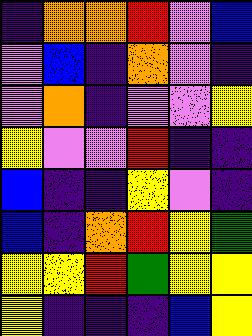[["indigo", "orange", "orange", "red", "violet", "blue"], ["violet", "blue", "indigo", "orange", "violet", "indigo"], ["violet", "orange", "indigo", "violet", "violet", "yellow"], ["yellow", "violet", "violet", "red", "indigo", "indigo"], ["blue", "indigo", "indigo", "yellow", "violet", "indigo"], ["blue", "indigo", "orange", "red", "yellow", "green"], ["yellow", "yellow", "red", "green", "yellow", "yellow"], ["yellow", "indigo", "indigo", "indigo", "blue", "yellow"]]